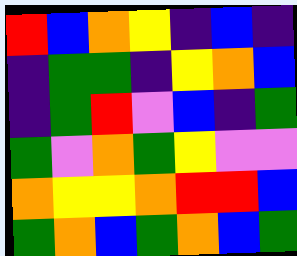[["red", "blue", "orange", "yellow", "indigo", "blue", "indigo"], ["indigo", "green", "green", "indigo", "yellow", "orange", "blue"], ["indigo", "green", "red", "violet", "blue", "indigo", "green"], ["green", "violet", "orange", "green", "yellow", "violet", "violet"], ["orange", "yellow", "yellow", "orange", "red", "red", "blue"], ["green", "orange", "blue", "green", "orange", "blue", "green"]]